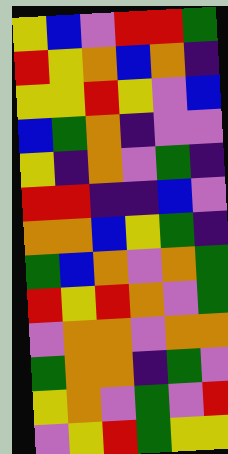[["yellow", "blue", "violet", "red", "red", "green"], ["red", "yellow", "orange", "blue", "orange", "indigo"], ["yellow", "yellow", "red", "yellow", "violet", "blue"], ["blue", "green", "orange", "indigo", "violet", "violet"], ["yellow", "indigo", "orange", "violet", "green", "indigo"], ["red", "red", "indigo", "indigo", "blue", "violet"], ["orange", "orange", "blue", "yellow", "green", "indigo"], ["green", "blue", "orange", "violet", "orange", "green"], ["red", "yellow", "red", "orange", "violet", "green"], ["violet", "orange", "orange", "violet", "orange", "orange"], ["green", "orange", "orange", "indigo", "green", "violet"], ["yellow", "orange", "violet", "green", "violet", "red"], ["violet", "yellow", "red", "green", "yellow", "yellow"]]